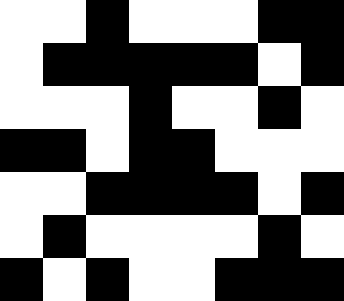[["white", "white", "black", "white", "white", "white", "black", "black"], ["white", "black", "black", "black", "black", "black", "white", "black"], ["white", "white", "white", "black", "white", "white", "black", "white"], ["black", "black", "white", "black", "black", "white", "white", "white"], ["white", "white", "black", "black", "black", "black", "white", "black"], ["white", "black", "white", "white", "white", "white", "black", "white"], ["black", "white", "black", "white", "white", "black", "black", "black"]]